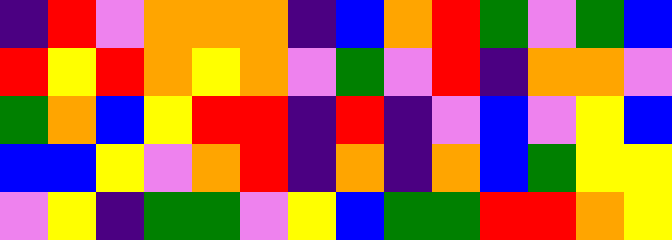[["indigo", "red", "violet", "orange", "orange", "orange", "indigo", "blue", "orange", "red", "green", "violet", "green", "blue"], ["red", "yellow", "red", "orange", "yellow", "orange", "violet", "green", "violet", "red", "indigo", "orange", "orange", "violet"], ["green", "orange", "blue", "yellow", "red", "red", "indigo", "red", "indigo", "violet", "blue", "violet", "yellow", "blue"], ["blue", "blue", "yellow", "violet", "orange", "red", "indigo", "orange", "indigo", "orange", "blue", "green", "yellow", "yellow"], ["violet", "yellow", "indigo", "green", "green", "violet", "yellow", "blue", "green", "green", "red", "red", "orange", "yellow"]]